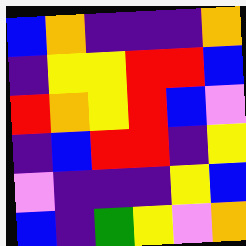[["blue", "orange", "indigo", "indigo", "indigo", "orange"], ["indigo", "yellow", "yellow", "red", "red", "blue"], ["red", "orange", "yellow", "red", "blue", "violet"], ["indigo", "blue", "red", "red", "indigo", "yellow"], ["violet", "indigo", "indigo", "indigo", "yellow", "blue"], ["blue", "indigo", "green", "yellow", "violet", "orange"]]